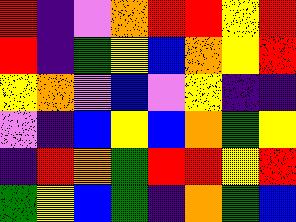[["red", "indigo", "violet", "orange", "red", "red", "yellow", "red"], ["red", "indigo", "green", "yellow", "blue", "orange", "yellow", "red"], ["yellow", "orange", "violet", "blue", "violet", "yellow", "indigo", "indigo"], ["violet", "indigo", "blue", "yellow", "blue", "orange", "green", "yellow"], ["indigo", "red", "orange", "green", "red", "red", "yellow", "red"], ["green", "yellow", "blue", "green", "indigo", "orange", "green", "blue"]]